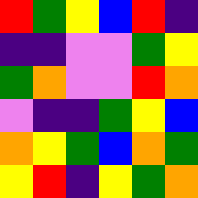[["red", "green", "yellow", "blue", "red", "indigo"], ["indigo", "indigo", "violet", "violet", "green", "yellow"], ["green", "orange", "violet", "violet", "red", "orange"], ["violet", "indigo", "indigo", "green", "yellow", "blue"], ["orange", "yellow", "green", "blue", "orange", "green"], ["yellow", "red", "indigo", "yellow", "green", "orange"]]